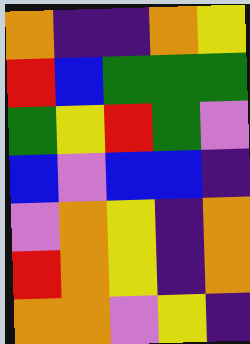[["orange", "indigo", "indigo", "orange", "yellow"], ["red", "blue", "green", "green", "green"], ["green", "yellow", "red", "green", "violet"], ["blue", "violet", "blue", "blue", "indigo"], ["violet", "orange", "yellow", "indigo", "orange"], ["red", "orange", "yellow", "indigo", "orange"], ["orange", "orange", "violet", "yellow", "indigo"]]